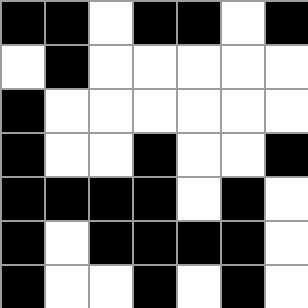[["black", "black", "white", "black", "black", "white", "black"], ["white", "black", "white", "white", "white", "white", "white"], ["black", "white", "white", "white", "white", "white", "white"], ["black", "white", "white", "black", "white", "white", "black"], ["black", "black", "black", "black", "white", "black", "white"], ["black", "white", "black", "black", "black", "black", "white"], ["black", "white", "white", "black", "white", "black", "white"]]